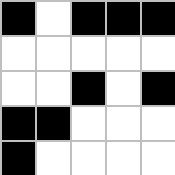[["black", "white", "black", "black", "black"], ["white", "white", "white", "white", "white"], ["white", "white", "black", "white", "black"], ["black", "black", "white", "white", "white"], ["black", "white", "white", "white", "white"]]